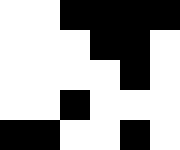[["white", "white", "black", "black", "black", "black"], ["white", "white", "white", "black", "black", "white"], ["white", "white", "white", "white", "black", "white"], ["white", "white", "black", "white", "white", "white"], ["black", "black", "white", "white", "black", "white"]]